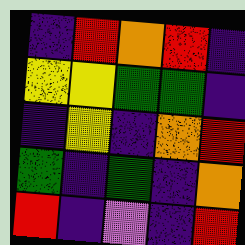[["indigo", "red", "orange", "red", "indigo"], ["yellow", "yellow", "green", "green", "indigo"], ["indigo", "yellow", "indigo", "orange", "red"], ["green", "indigo", "green", "indigo", "orange"], ["red", "indigo", "violet", "indigo", "red"]]